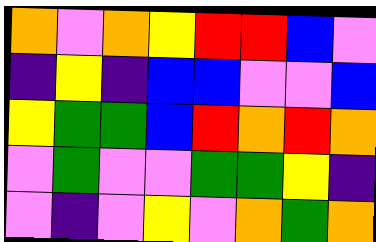[["orange", "violet", "orange", "yellow", "red", "red", "blue", "violet"], ["indigo", "yellow", "indigo", "blue", "blue", "violet", "violet", "blue"], ["yellow", "green", "green", "blue", "red", "orange", "red", "orange"], ["violet", "green", "violet", "violet", "green", "green", "yellow", "indigo"], ["violet", "indigo", "violet", "yellow", "violet", "orange", "green", "orange"]]